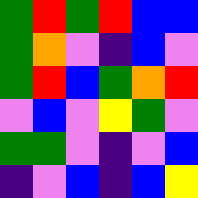[["green", "red", "green", "red", "blue", "blue"], ["green", "orange", "violet", "indigo", "blue", "violet"], ["green", "red", "blue", "green", "orange", "red"], ["violet", "blue", "violet", "yellow", "green", "violet"], ["green", "green", "violet", "indigo", "violet", "blue"], ["indigo", "violet", "blue", "indigo", "blue", "yellow"]]